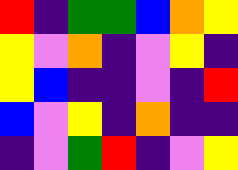[["red", "indigo", "green", "green", "blue", "orange", "yellow"], ["yellow", "violet", "orange", "indigo", "violet", "yellow", "indigo"], ["yellow", "blue", "indigo", "indigo", "violet", "indigo", "red"], ["blue", "violet", "yellow", "indigo", "orange", "indigo", "indigo"], ["indigo", "violet", "green", "red", "indigo", "violet", "yellow"]]